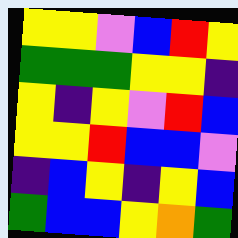[["yellow", "yellow", "violet", "blue", "red", "yellow"], ["green", "green", "green", "yellow", "yellow", "indigo"], ["yellow", "indigo", "yellow", "violet", "red", "blue"], ["yellow", "yellow", "red", "blue", "blue", "violet"], ["indigo", "blue", "yellow", "indigo", "yellow", "blue"], ["green", "blue", "blue", "yellow", "orange", "green"]]